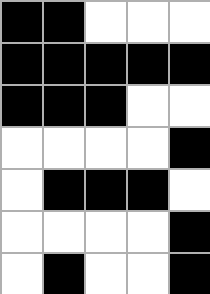[["black", "black", "white", "white", "white"], ["black", "black", "black", "black", "black"], ["black", "black", "black", "white", "white"], ["white", "white", "white", "white", "black"], ["white", "black", "black", "black", "white"], ["white", "white", "white", "white", "black"], ["white", "black", "white", "white", "black"]]